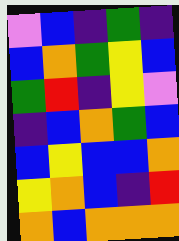[["violet", "blue", "indigo", "green", "indigo"], ["blue", "orange", "green", "yellow", "blue"], ["green", "red", "indigo", "yellow", "violet"], ["indigo", "blue", "orange", "green", "blue"], ["blue", "yellow", "blue", "blue", "orange"], ["yellow", "orange", "blue", "indigo", "red"], ["orange", "blue", "orange", "orange", "orange"]]